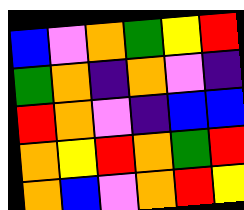[["blue", "violet", "orange", "green", "yellow", "red"], ["green", "orange", "indigo", "orange", "violet", "indigo"], ["red", "orange", "violet", "indigo", "blue", "blue"], ["orange", "yellow", "red", "orange", "green", "red"], ["orange", "blue", "violet", "orange", "red", "yellow"]]